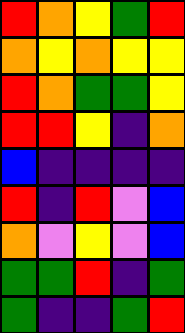[["red", "orange", "yellow", "green", "red"], ["orange", "yellow", "orange", "yellow", "yellow"], ["red", "orange", "green", "green", "yellow"], ["red", "red", "yellow", "indigo", "orange"], ["blue", "indigo", "indigo", "indigo", "indigo"], ["red", "indigo", "red", "violet", "blue"], ["orange", "violet", "yellow", "violet", "blue"], ["green", "green", "red", "indigo", "green"], ["green", "indigo", "indigo", "green", "red"]]